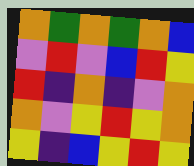[["orange", "green", "orange", "green", "orange", "blue"], ["violet", "red", "violet", "blue", "red", "yellow"], ["red", "indigo", "orange", "indigo", "violet", "orange"], ["orange", "violet", "yellow", "red", "yellow", "orange"], ["yellow", "indigo", "blue", "yellow", "red", "yellow"]]